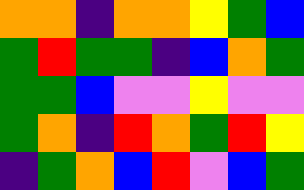[["orange", "orange", "indigo", "orange", "orange", "yellow", "green", "blue"], ["green", "red", "green", "green", "indigo", "blue", "orange", "green"], ["green", "green", "blue", "violet", "violet", "yellow", "violet", "violet"], ["green", "orange", "indigo", "red", "orange", "green", "red", "yellow"], ["indigo", "green", "orange", "blue", "red", "violet", "blue", "green"]]